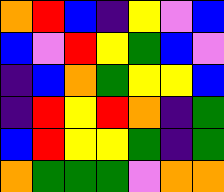[["orange", "red", "blue", "indigo", "yellow", "violet", "blue"], ["blue", "violet", "red", "yellow", "green", "blue", "violet"], ["indigo", "blue", "orange", "green", "yellow", "yellow", "blue"], ["indigo", "red", "yellow", "red", "orange", "indigo", "green"], ["blue", "red", "yellow", "yellow", "green", "indigo", "green"], ["orange", "green", "green", "green", "violet", "orange", "orange"]]